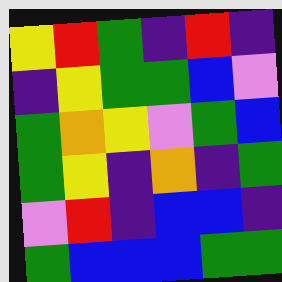[["yellow", "red", "green", "indigo", "red", "indigo"], ["indigo", "yellow", "green", "green", "blue", "violet"], ["green", "orange", "yellow", "violet", "green", "blue"], ["green", "yellow", "indigo", "orange", "indigo", "green"], ["violet", "red", "indigo", "blue", "blue", "indigo"], ["green", "blue", "blue", "blue", "green", "green"]]